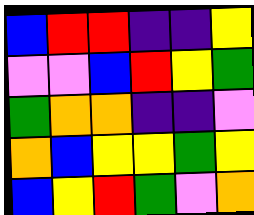[["blue", "red", "red", "indigo", "indigo", "yellow"], ["violet", "violet", "blue", "red", "yellow", "green"], ["green", "orange", "orange", "indigo", "indigo", "violet"], ["orange", "blue", "yellow", "yellow", "green", "yellow"], ["blue", "yellow", "red", "green", "violet", "orange"]]